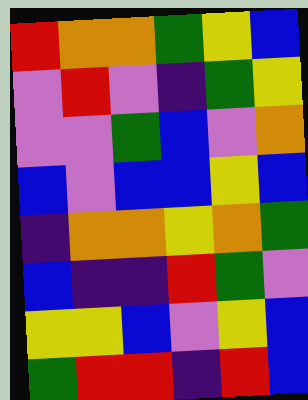[["red", "orange", "orange", "green", "yellow", "blue"], ["violet", "red", "violet", "indigo", "green", "yellow"], ["violet", "violet", "green", "blue", "violet", "orange"], ["blue", "violet", "blue", "blue", "yellow", "blue"], ["indigo", "orange", "orange", "yellow", "orange", "green"], ["blue", "indigo", "indigo", "red", "green", "violet"], ["yellow", "yellow", "blue", "violet", "yellow", "blue"], ["green", "red", "red", "indigo", "red", "blue"]]